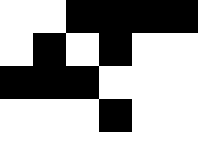[["white", "white", "black", "black", "black", "black"], ["white", "black", "white", "black", "white", "white"], ["black", "black", "black", "white", "white", "white"], ["white", "white", "white", "black", "white", "white"], ["white", "white", "white", "white", "white", "white"]]